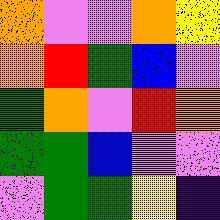[["orange", "violet", "violet", "orange", "yellow"], ["orange", "red", "green", "blue", "violet"], ["green", "orange", "violet", "red", "orange"], ["green", "green", "blue", "violet", "violet"], ["violet", "green", "green", "yellow", "indigo"]]